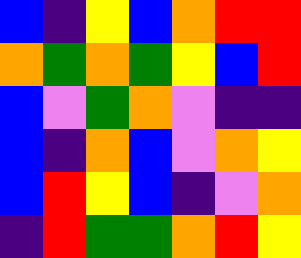[["blue", "indigo", "yellow", "blue", "orange", "red", "red"], ["orange", "green", "orange", "green", "yellow", "blue", "red"], ["blue", "violet", "green", "orange", "violet", "indigo", "indigo"], ["blue", "indigo", "orange", "blue", "violet", "orange", "yellow"], ["blue", "red", "yellow", "blue", "indigo", "violet", "orange"], ["indigo", "red", "green", "green", "orange", "red", "yellow"]]